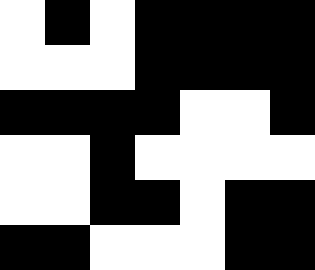[["white", "black", "white", "black", "black", "black", "black"], ["white", "white", "white", "black", "black", "black", "black"], ["black", "black", "black", "black", "white", "white", "black"], ["white", "white", "black", "white", "white", "white", "white"], ["white", "white", "black", "black", "white", "black", "black"], ["black", "black", "white", "white", "white", "black", "black"]]